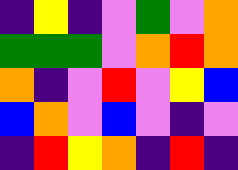[["indigo", "yellow", "indigo", "violet", "green", "violet", "orange"], ["green", "green", "green", "violet", "orange", "red", "orange"], ["orange", "indigo", "violet", "red", "violet", "yellow", "blue"], ["blue", "orange", "violet", "blue", "violet", "indigo", "violet"], ["indigo", "red", "yellow", "orange", "indigo", "red", "indigo"]]